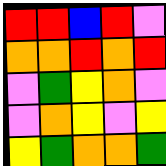[["red", "red", "blue", "red", "violet"], ["orange", "orange", "red", "orange", "red"], ["violet", "green", "yellow", "orange", "violet"], ["violet", "orange", "yellow", "violet", "yellow"], ["yellow", "green", "orange", "orange", "green"]]